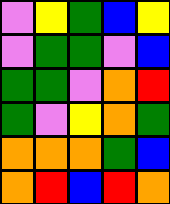[["violet", "yellow", "green", "blue", "yellow"], ["violet", "green", "green", "violet", "blue"], ["green", "green", "violet", "orange", "red"], ["green", "violet", "yellow", "orange", "green"], ["orange", "orange", "orange", "green", "blue"], ["orange", "red", "blue", "red", "orange"]]